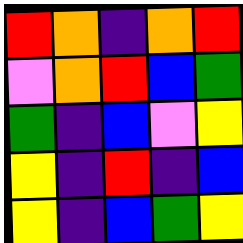[["red", "orange", "indigo", "orange", "red"], ["violet", "orange", "red", "blue", "green"], ["green", "indigo", "blue", "violet", "yellow"], ["yellow", "indigo", "red", "indigo", "blue"], ["yellow", "indigo", "blue", "green", "yellow"]]